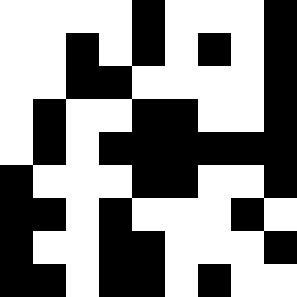[["white", "white", "white", "white", "black", "white", "white", "white", "black"], ["white", "white", "black", "white", "black", "white", "black", "white", "black"], ["white", "white", "black", "black", "white", "white", "white", "white", "black"], ["white", "black", "white", "white", "black", "black", "white", "white", "black"], ["white", "black", "white", "black", "black", "black", "black", "black", "black"], ["black", "white", "white", "white", "black", "black", "white", "white", "black"], ["black", "black", "white", "black", "white", "white", "white", "black", "white"], ["black", "white", "white", "black", "black", "white", "white", "white", "black"], ["black", "black", "white", "black", "black", "white", "black", "white", "white"]]